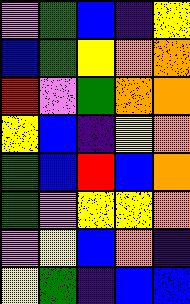[["violet", "green", "blue", "indigo", "yellow"], ["blue", "green", "yellow", "orange", "orange"], ["red", "violet", "green", "orange", "orange"], ["yellow", "blue", "indigo", "yellow", "orange"], ["green", "blue", "red", "blue", "orange"], ["green", "violet", "yellow", "yellow", "orange"], ["violet", "yellow", "blue", "orange", "indigo"], ["yellow", "green", "indigo", "blue", "blue"]]